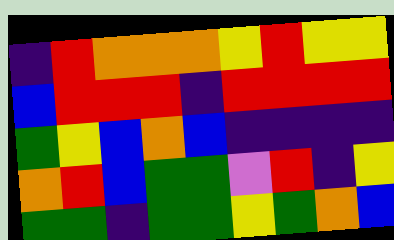[["indigo", "red", "orange", "orange", "orange", "yellow", "red", "yellow", "yellow"], ["blue", "red", "red", "red", "indigo", "red", "red", "red", "red"], ["green", "yellow", "blue", "orange", "blue", "indigo", "indigo", "indigo", "indigo"], ["orange", "red", "blue", "green", "green", "violet", "red", "indigo", "yellow"], ["green", "green", "indigo", "green", "green", "yellow", "green", "orange", "blue"]]